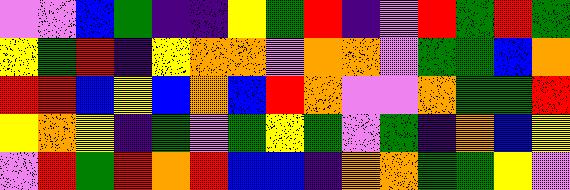[["violet", "violet", "blue", "green", "indigo", "indigo", "yellow", "green", "red", "indigo", "violet", "red", "green", "red", "green"], ["yellow", "green", "red", "indigo", "yellow", "orange", "orange", "violet", "orange", "orange", "violet", "green", "green", "blue", "orange"], ["red", "red", "blue", "yellow", "blue", "orange", "blue", "red", "orange", "violet", "violet", "orange", "green", "green", "red"], ["yellow", "orange", "yellow", "indigo", "green", "violet", "green", "yellow", "green", "violet", "green", "indigo", "orange", "blue", "yellow"], ["violet", "red", "green", "red", "orange", "red", "blue", "blue", "indigo", "orange", "orange", "green", "green", "yellow", "violet"]]